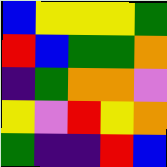[["blue", "yellow", "yellow", "yellow", "green"], ["red", "blue", "green", "green", "orange"], ["indigo", "green", "orange", "orange", "violet"], ["yellow", "violet", "red", "yellow", "orange"], ["green", "indigo", "indigo", "red", "blue"]]